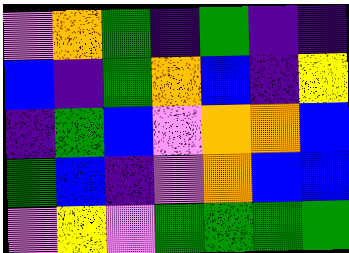[["violet", "orange", "green", "indigo", "green", "indigo", "indigo"], ["blue", "indigo", "green", "orange", "blue", "indigo", "yellow"], ["indigo", "green", "blue", "violet", "orange", "orange", "blue"], ["green", "blue", "indigo", "violet", "orange", "blue", "blue"], ["violet", "yellow", "violet", "green", "green", "green", "green"]]